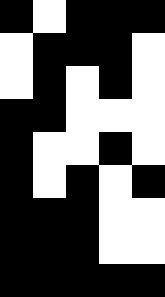[["black", "white", "black", "black", "black"], ["white", "black", "black", "black", "white"], ["white", "black", "white", "black", "white"], ["black", "black", "white", "white", "white"], ["black", "white", "white", "black", "white"], ["black", "white", "black", "white", "black"], ["black", "black", "black", "white", "white"], ["black", "black", "black", "white", "white"], ["black", "black", "black", "black", "black"]]